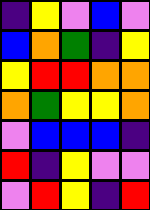[["indigo", "yellow", "violet", "blue", "violet"], ["blue", "orange", "green", "indigo", "yellow"], ["yellow", "red", "red", "orange", "orange"], ["orange", "green", "yellow", "yellow", "orange"], ["violet", "blue", "blue", "blue", "indigo"], ["red", "indigo", "yellow", "violet", "violet"], ["violet", "red", "yellow", "indigo", "red"]]